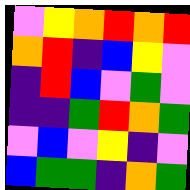[["violet", "yellow", "orange", "red", "orange", "red"], ["orange", "red", "indigo", "blue", "yellow", "violet"], ["indigo", "red", "blue", "violet", "green", "violet"], ["indigo", "indigo", "green", "red", "orange", "green"], ["violet", "blue", "violet", "yellow", "indigo", "violet"], ["blue", "green", "green", "indigo", "orange", "green"]]